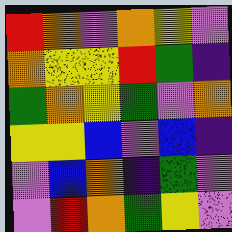[["red", "orange", "violet", "orange", "yellow", "violet"], ["orange", "yellow", "yellow", "red", "green", "indigo"], ["green", "orange", "yellow", "green", "violet", "orange"], ["yellow", "yellow", "blue", "violet", "blue", "indigo"], ["violet", "blue", "orange", "indigo", "green", "violet"], ["violet", "red", "orange", "green", "yellow", "violet"]]